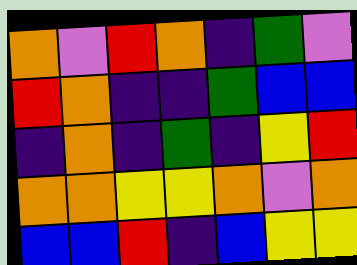[["orange", "violet", "red", "orange", "indigo", "green", "violet"], ["red", "orange", "indigo", "indigo", "green", "blue", "blue"], ["indigo", "orange", "indigo", "green", "indigo", "yellow", "red"], ["orange", "orange", "yellow", "yellow", "orange", "violet", "orange"], ["blue", "blue", "red", "indigo", "blue", "yellow", "yellow"]]